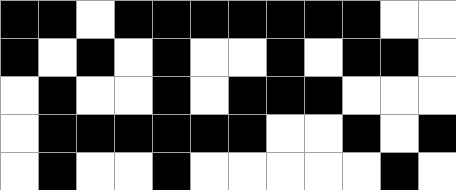[["black", "black", "white", "black", "black", "black", "black", "black", "black", "black", "white", "white"], ["black", "white", "black", "white", "black", "white", "white", "black", "white", "black", "black", "white"], ["white", "black", "white", "white", "black", "white", "black", "black", "black", "white", "white", "white"], ["white", "black", "black", "black", "black", "black", "black", "white", "white", "black", "white", "black"], ["white", "black", "white", "white", "black", "white", "white", "white", "white", "white", "black", "white"]]